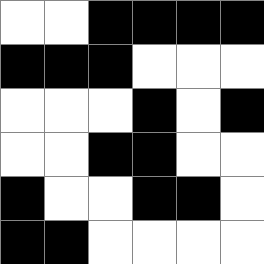[["white", "white", "black", "black", "black", "black"], ["black", "black", "black", "white", "white", "white"], ["white", "white", "white", "black", "white", "black"], ["white", "white", "black", "black", "white", "white"], ["black", "white", "white", "black", "black", "white"], ["black", "black", "white", "white", "white", "white"]]